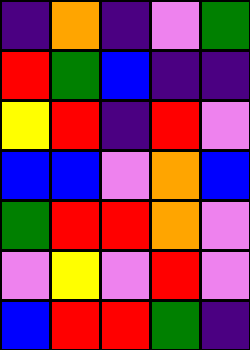[["indigo", "orange", "indigo", "violet", "green"], ["red", "green", "blue", "indigo", "indigo"], ["yellow", "red", "indigo", "red", "violet"], ["blue", "blue", "violet", "orange", "blue"], ["green", "red", "red", "orange", "violet"], ["violet", "yellow", "violet", "red", "violet"], ["blue", "red", "red", "green", "indigo"]]